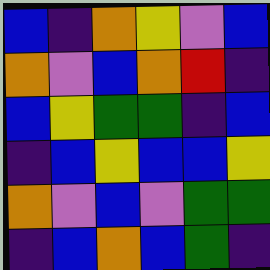[["blue", "indigo", "orange", "yellow", "violet", "blue"], ["orange", "violet", "blue", "orange", "red", "indigo"], ["blue", "yellow", "green", "green", "indigo", "blue"], ["indigo", "blue", "yellow", "blue", "blue", "yellow"], ["orange", "violet", "blue", "violet", "green", "green"], ["indigo", "blue", "orange", "blue", "green", "indigo"]]